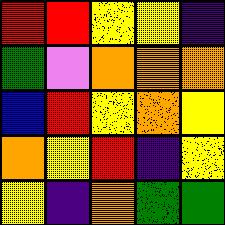[["red", "red", "yellow", "yellow", "indigo"], ["green", "violet", "orange", "orange", "orange"], ["blue", "red", "yellow", "orange", "yellow"], ["orange", "yellow", "red", "indigo", "yellow"], ["yellow", "indigo", "orange", "green", "green"]]